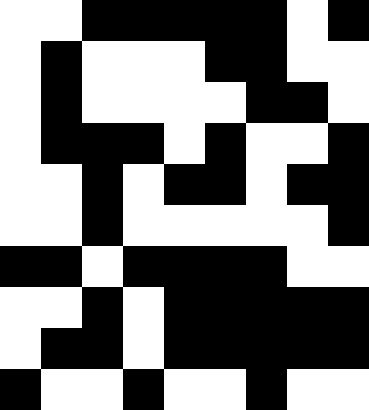[["white", "white", "black", "black", "black", "black", "black", "white", "black"], ["white", "black", "white", "white", "white", "black", "black", "white", "white"], ["white", "black", "white", "white", "white", "white", "black", "black", "white"], ["white", "black", "black", "black", "white", "black", "white", "white", "black"], ["white", "white", "black", "white", "black", "black", "white", "black", "black"], ["white", "white", "black", "white", "white", "white", "white", "white", "black"], ["black", "black", "white", "black", "black", "black", "black", "white", "white"], ["white", "white", "black", "white", "black", "black", "black", "black", "black"], ["white", "black", "black", "white", "black", "black", "black", "black", "black"], ["black", "white", "white", "black", "white", "white", "black", "white", "white"]]